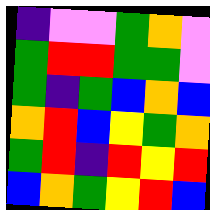[["indigo", "violet", "violet", "green", "orange", "violet"], ["green", "red", "red", "green", "green", "violet"], ["green", "indigo", "green", "blue", "orange", "blue"], ["orange", "red", "blue", "yellow", "green", "orange"], ["green", "red", "indigo", "red", "yellow", "red"], ["blue", "orange", "green", "yellow", "red", "blue"]]